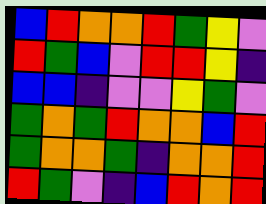[["blue", "red", "orange", "orange", "red", "green", "yellow", "violet"], ["red", "green", "blue", "violet", "red", "red", "yellow", "indigo"], ["blue", "blue", "indigo", "violet", "violet", "yellow", "green", "violet"], ["green", "orange", "green", "red", "orange", "orange", "blue", "red"], ["green", "orange", "orange", "green", "indigo", "orange", "orange", "red"], ["red", "green", "violet", "indigo", "blue", "red", "orange", "red"]]